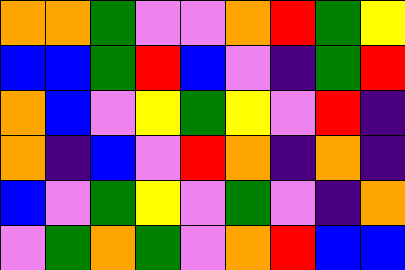[["orange", "orange", "green", "violet", "violet", "orange", "red", "green", "yellow"], ["blue", "blue", "green", "red", "blue", "violet", "indigo", "green", "red"], ["orange", "blue", "violet", "yellow", "green", "yellow", "violet", "red", "indigo"], ["orange", "indigo", "blue", "violet", "red", "orange", "indigo", "orange", "indigo"], ["blue", "violet", "green", "yellow", "violet", "green", "violet", "indigo", "orange"], ["violet", "green", "orange", "green", "violet", "orange", "red", "blue", "blue"]]